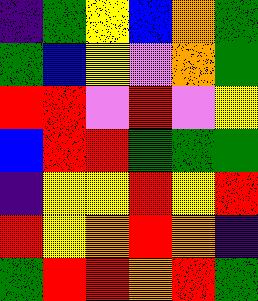[["indigo", "green", "yellow", "blue", "orange", "green"], ["green", "blue", "yellow", "violet", "orange", "green"], ["red", "red", "violet", "red", "violet", "yellow"], ["blue", "red", "red", "green", "green", "green"], ["indigo", "yellow", "yellow", "red", "yellow", "red"], ["red", "yellow", "orange", "red", "orange", "indigo"], ["green", "red", "red", "orange", "red", "green"]]